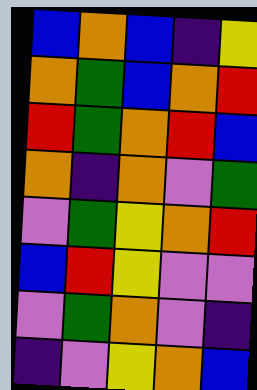[["blue", "orange", "blue", "indigo", "yellow"], ["orange", "green", "blue", "orange", "red"], ["red", "green", "orange", "red", "blue"], ["orange", "indigo", "orange", "violet", "green"], ["violet", "green", "yellow", "orange", "red"], ["blue", "red", "yellow", "violet", "violet"], ["violet", "green", "orange", "violet", "indigo"], ["indigo", "violet", "yellow", "orange", "blue"]]